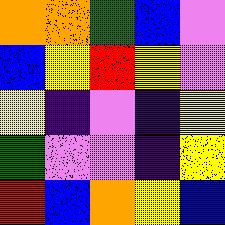[["orange", "orange", "green", "blue", "violet"], ["blue", "yellow", "red", "yellow", "violet"], ["yellow", "indigo", "violet", "indigo", "yellow"], ["green", "violet", "violet", "indigo", "yellow"], ["red", "blue", "orange", "yellow", "blue"]]